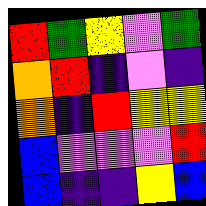[["red", "green", "yellow", "violet", "green"], ["orange", "red", "indigo", "violet", "indigo"], ["orange", "indigo", "red", "yellow", "yellow"], ["blue", "violet", "violet", "violet", "red"], ["blue", "indigo", "indigo", "yellow", "blue"]]